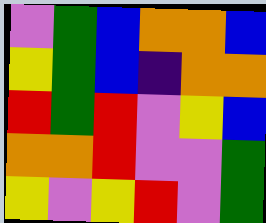[["violet", "green", "blue", "orange", "orange", "blue"], ["yellow", "green", "blue", "indigo", "orange", "orange"], ["red", "green", "red", "violet", "yellow", "blue"], ["orange", "orange", "red", "violet", "violet", "green"], ["yellow", "violet", "yellow", "red", "violet", "green"]]